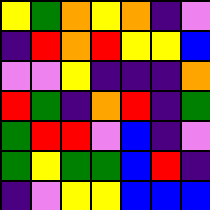[["yellow", "green", "orange", "yellow", "orange", "indigo", "violet"], ["indigo", "red", "orange", "red", "yellow", "yellow", "blue"], ["violet", "violet", "yellow", "indigo", "indigo", "indigo", "orange"], ["red", "green", "indigo", "orange", "red", "indigo", "green"], ["green", "red", "red", "violet", "blue", "indigo", "violet"], ["green", "yellow", "green", "green", "blue", "red", "indigo"], ["indigo", "violet", "yellow", "yellow", "blue", "blue", "blue"]]